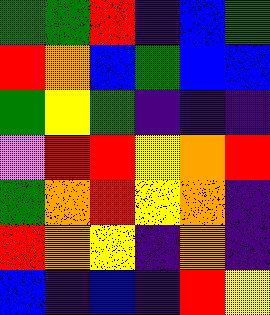[["green", "green", "red", "indigo", "blue", "green"], ["red", "orange", "blue", "green", "blue", "blue"], ["green", "yellow", "green", "indigo", "indigo", "indigo"], ["violet", "red", "red", "yellow", "orange", "red"], ["green", "orange", "red", "yellow", "orange", "indigo"], ["red", "orange", "yellow", "indigo", "orange", "indigo"], ["blue", "indigo", "blue", "indigo", "red", "yellow"]]